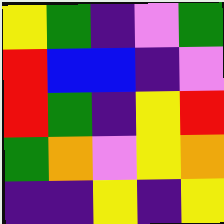[["yellow", "green", "indigo", "violet", "green"], ["red", "blue", "blue", "indigo", "violet"], ["red", "green", "indigo", "yellow", "red"], ["green", "orange", "violet", "yellow", "orange"], ["indigo", "indigo", "yellow", "indigo", "yellow"]]